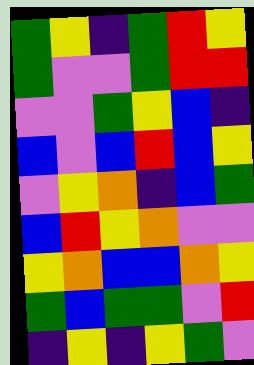[["green", "yellow", "indigo", "green", "red", "yellow"], ["green", "violet", "violet", "green", "red", "red"], ["violet", "violet", "green", "yellow", "blue", "indigo"], ["blue", "violet", "blue", "red", "blue", "yellow"], ["violet", "yellow", "orange", "indigo", "blue", "green"], ["blue", "red", "yellow", "orange", "violet", "violet"], ["yellow", "orange", "blue", "blue", "orange", "yellow"], ["green", "blue", "green", "green", "violet", "red"], ["indigo", "yellow", "indigo", "yellow", "green", "violet"]]